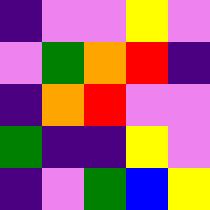[["indigo", "violet", "violet", "yellow", "violet"], ["violet", "green", "orange", "red", "indigo"], ["indigo", "orange", "red", "violet", "violet"], ["green", "indigo", "indigo", "yellow", "violet"], ["indigo", "violet", "green", "blue", "yellow"]]